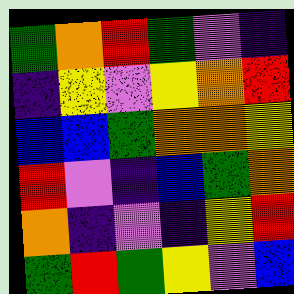[["green", "orange", "red", "green", "violet", "indigo"], ["indigo", "yellow", "violet", "yellow", "orange", "red"], ["blue", "blue", "green", "orange", "orange", "yellow"], ["red", "violet", "indigo", "blue", "green", "orange"], ["orange", "indigo", "violet", "indigo", "yellow", "red"], ["green", "red", "green", "yellow", "violet", "blue"]]